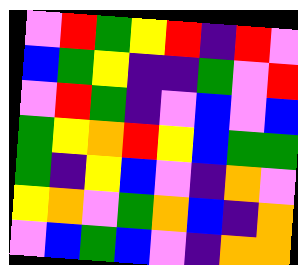[["violet", "red", "green", "yellow", "red", "indigo", "red", "violet"], ["blue", "green", "yellow", "indigo", "indigo", "green", "violet", "red"], ["violet", "red", "green", "indigo", "violet", "blue", "violet", "blue"], ["green", "yellow", "orange", "red", "yellow", "blue", "green", "green"], ["green", "indigo", "yellow", "blue", "violet", "indigo", "orange", "violet"], ["yellow", "orange", "violet", "green", "orange", "blue", "indigo", "orange"], ["violet", "blue", "green", "blue", "violet", "indigo", "orange", "orange"]]